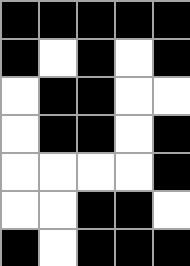[["black", "black", "black", "black", "black"], ["black", "white", "black", "white", "black"], ["white", "black", "black", "white", "white"], ["white", "black", "black", "white", "black"], ["white", "white", "white", "white", "black"], ["white", "white", "black", "black", "white"], ["black", "white", "black", "black", "black"]]